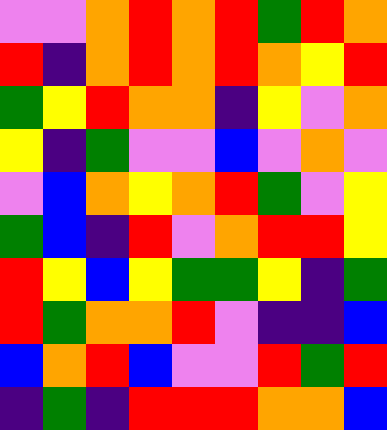[["violet", "violet", "orange", "red", "orange", "red", "green", "red", "orange"], ["red", "indigo", "orange", "red", "orange", "red", "orange", "yellow", "red"], ["green", "yellow", "red", "orange", "orange", "indigo", "yellow", "violet", "orange"], ["yellow", "indigo", "green", "violet", "violet", "blue", "violet", "orange", "violet"], ["violet", "blue", "orange", "yellow", "orange", "red", "green", "violet", "yellow"], ["green", "blue", "indigo", "red", "violet", "orange", "red", "red", "yellow"], ["red", "yellow", "blue", "yellow", "green", "green", "yellow", "indigo", "green"], ["red", "green", "orange", "orange", "red", "violet", "indigo", "indigo", "blue"], ["blue", "orange", "red", "blue", "violet", "violet", "red", "green", "red"], ["indigo", "green", "indigo", "red", "red", "red", "orange", "orange", "blue"]]